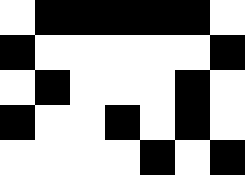[["white", "black", "black", "black", "black", "black", "white"], ["black", "white", "white", "white", "white", "white", "black"], ["white", "black", "white", "white", "white", "black", "white"], ["black", "white", "white", "black", "white", "black", "white"], ["white", "white", "white", "white", "black", "white", "black"]]